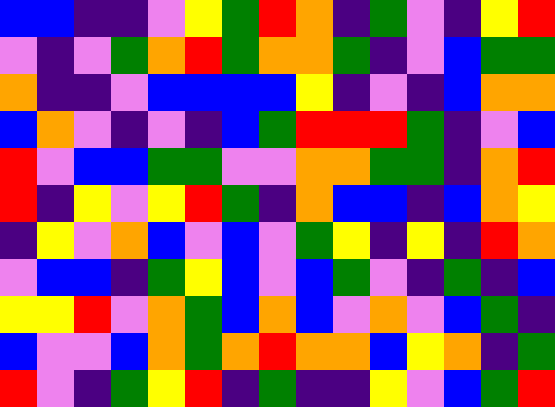[["blue", "blue", "indigo", "indigo", "violet", "yellow", "green", "red", "orange", "indigo", "green", "violet", "indigo", "yellow", "red"], ["violet", "indigo", "violet", "green", "orange", "red", "green", "orange", "orange", "green", "indigo", "violet", "blue", "green", "green"], ["orange", "indigo", "indigo", "violet", "blue", "blue", "blue", "blue", "yellow", "indigo", "violet", "indigo", "blue", "orange", "orange"], ["blue", "orange", "violet", "indigo", "violet", "indigo", "blue", "green", "red", "red", "red", "green", "indigo", "violet", "blue"], ["red", "violet", "blue", "blue", "green", "green", "violet", "violet", "orange", "orange", "green", "green", "indigo", "orange", "red"], ["red", "indigo", "yellow", "violet", "yellow", "red", "green", "indigo", "orange", "blue", "blue", "indigo", "blue", "orange", "yellow"], ["indigo", "yellow", "violet", "orange", "blue", "violet", "blue", "violet", "green", "yellow", "indigo", "yellow", "indigo", "red", "orange"], ["violet", "blue", "blue", "indigo", "green", "yellow", "blue", "violet", "blue", "green", "violet", "indigo", "green", "indigo", "blue"], ["yellow", "yellow", "red", "violet", "orange", "green", "blue", "orange", "blue", "violet", "orange", "violet", "blue", "green", "indigo"], ["blue", "violet", "violet", "blue", "orange", "green", "orange", "red", "orange", "orange", "blue", "yellow", "orange", "indigo", "green"], ["red", "violet", "indigo", "green", "yellow", "red", "indigo", "green", "indigo", "indigo", "yellow", "violet", "blue", "green", "red"]]